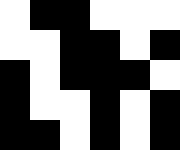[["white", "black", "black", "white", "white", "white"], ["white", "white", "black", "black", "white", "black"], ["black", "white", "black", "black", "black", "white"], ["black", "white", "white", "black", "white", "black"], ["black", "black", "white", "black", "white", "black"]]